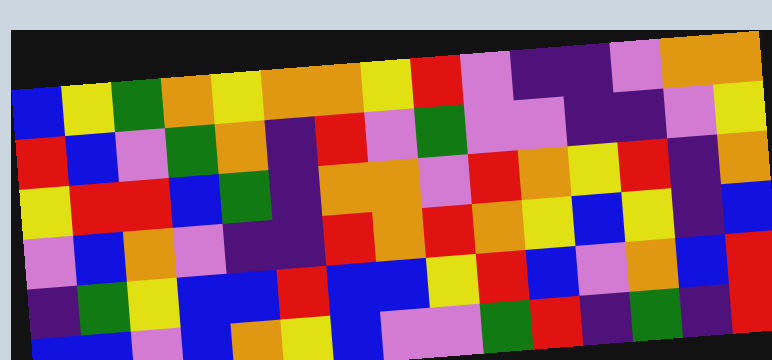[["blue", "yellow", "green", "orange", "yellow", "orange", "orange", "yellow", "red", "violet", "indigo", "indigo", "violet", "orange", "orange"], ["red", "blue", "violet", "green", "orange", "indigo", "red", "violet", "green", "violet", "violet", "indigo", "indigo", "violet", "yellow"], ["yellow", "red", "red", "blue", "green", "indigo", "orange", "orange", "violet", "red", "orange", "yellow", "red", "indigo", "orange"], ["violet", "blue", "orange", "violet", "indigo", "indigo", "red", "orange", "red", "orange", "yellow", "blue", "yellow", "indigo", "blue"], ["indigo", "green", "yellow", "blue", "blue", "red", "blue", "blue", "yellow", "red", "blue", "violet", "orange", "blue", "red"], ["blue", "blue", "violet", "blue", "orange", "yellow", "blue", "violet", "violet", "green", "red", "indigo", "green", "indigo", "red"]]